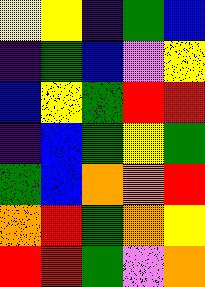[["yellow", "yellow", "indigo", "green", "blue"], ["indigo", "green", "blue", "violet", "yellow"], ["blue", "yellow", "green", "red", "red"], ["indigo", "blue", "green", "yellow", "green"], ["green", "blue", "orange", "orange", "red"], ["orange", "red", "green", "orange", "yellow"], ["red", "red", "green", "violet", "orange"]]